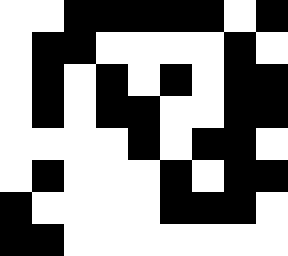[["white", "white", "black", "black", "black", "black", "black", "white", "black"], ["white", "black", "black", "white", "white", "white", "white", "black", "white"], ["white", "black", "white", "black", "white", "black", "white", "black", "black"], ["white", "black", "white", "black", "black", "white", "white", "black", "black"], ["white", "white", "white", "white", "black", "white", "black", "black", "white"], ["white", "black", "white", "white", "white", "black", "white", "black", "black"], ["black", "white", "white", "white", "white", "black", "black", "black", "white"], ["black", "black", "white", "white", "white", "white", "white", "white", "white"]]